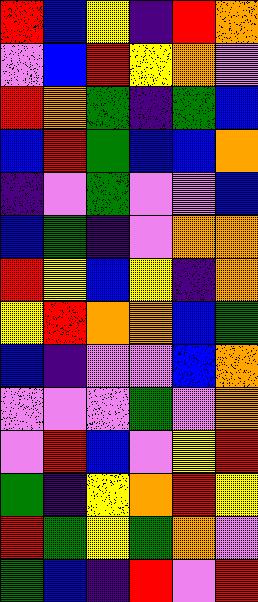[["red", "blue", "yellow", "indigo", "red", "orange"], ["violet", "blue", "red", "yellow", "orange", "violet"], ["red", "orange", "green", "indigo", "green", "blue"], ["blue", "red", "green", "blue", "blue", "orange"], ["indigo", "violet", "green", "violet", "violet", "blue"], ["blue", "green", "indigo", "violet", "orange", "orange"], ["red", "yellow", "blue", "yellow", "indigo", "orange"], ["yellow", "red", "orange", "orange", "blue", "green"], ["blue", "indigo", "violet", "violet", "blue", "orange"], ["violet", "violet", "violet", "green", "violet", "orange"], ["violet", "red", "blue", "violet", "yellow", "red"], ["green", "indigo", "yellow", "orange", "red", "yellow"], ["red", "green", "yellow", "green", "orange", "violet"], ["green", "blue", "indigo", "red", "violet", "red"]]